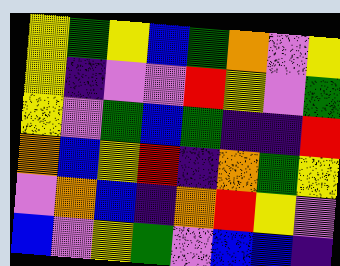[["yellow", "green", "yellow", "blue", "green", "orange", "violet", "yellow"], ["yellow", "indigo", "violet", "violet", "red", "yellow", "violet", "green"], ["yellow", "violet", "green", "blue", "green", "indigo", "indigo", "red"], ["orange", "blue", "yellow", "red", "indigo", "orange", "green", "yellow"], ["violet", "orange", "blue", "indigo", "orange", "red", "yellow", "violet"], ["blue", "violet", "yellow", "green", "violet", "blue", "blue", "indigo"]]